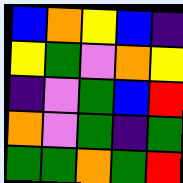[["blue", "orange", "yellow", "blue", "indigo"], ["yellow", "green", "violet", "orange", "yellow"], ["indigo", "violet", "green", "blue", "red"], ["orange", "violet", "green", "indigo", "green"], ["green", "green", "orange", "green", "red"]]